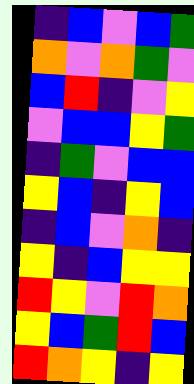[["indigo", "blue", "violet", "blue", "green"], ["orange", "violet", "orange", "green", "violet"], ["blue", "red", "indigo", "violet", "yellow"], ["violet", "blue", "blue", "yellow", "green"], ["indigo", "green", "violet", "blue", "blue"], ["yellow", "blue", "indigo", "yellow", "blue"], ["indigo", "blue", "violet", "orange", "indigo"], ["yellow", "indigo", "blue", "yellow", "yellow"], ["red", "yellow", "violet", "red", "orange"], ["yellow", "blue", "green", "red", "blue"], ["red", "orange", "yellow", "indigo", "yellow"]]